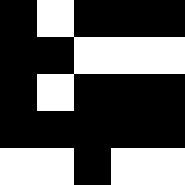[["black", "white", "black", "black", "black"], ["black", "black", "white", "white", "white"], ["black", "white", "black", "black", "black"], ["black", "black", "black", "black", "black"], ["white", "white", "black", "white", "white"]]